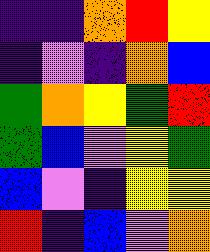[["indigo", "indigo", "orange", "red", "yellow"], ["indigo", "violet", "indigo", "orange", "blue"], ["green", "orange", "yellow", "green", "red"], ["green", "blue", "violet", "yellow", "green"], ["blue", "violet", "indigo", "yellow", "yellow"], ["red", "indigo", "blue", "violet", "orange"]]